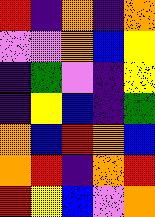[["red", "indigo", "orange", "indigo", "orange"], ["violet", "violet", "orange", "blue", "yellow"], ["indigo", "green", "violet", "indigo", "yellow"], ["indigo", "yellow", "blue", "indigo", "green"], ["orange", "blue", "red", "orange", "blue"], ["orange", "red", "indigo", "orange", "red"], ["red", "yellow", "blue", "violet", "orange"]]